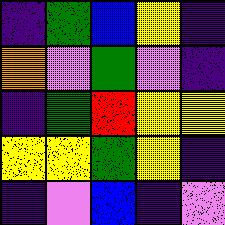[["indigo", "green", "blue", "yellow", "indigo"], ["orange", "violet", "green", "violet", "indigo"], ["indigo", "green", "red", "yellow", "yellow"], ["yellow", "yellow", "green", "yellow", "indigo"], ["indigo", "violet", "blue", "indigo", "violet"]]